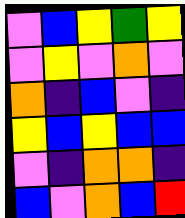[["violet", "blue", "yellow", "green", "yellow"], ["violet", "yellow", "violet", "orange", "violet"], ["orange", "indigo", "blue", "violet", "indigo"], ["yellow", "blue", "yellow", "blue", "blue"], ["violet", "indigo", "orange", "orange", "indigo"], ["blue", "violet", "orange", "blue", "red"]]